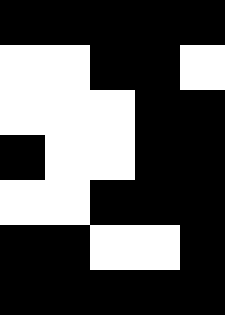[["black", "black", "black", "black", "black"], ["white", "white", "black", "black", "white"], ["white", "white", "white", "black", "black"], ["black", "white", "white", "black", "black"], ["white", "white", "black", "black", "black"], ["black", "black", "white", "white", "black"], ["black", "black", "black", "black", "black"]]